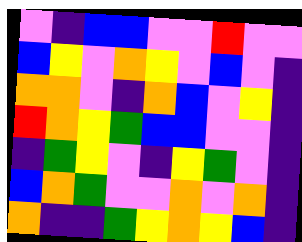[["violet", "indigo", "blue", "blue", "violet", "violet", "red", "violet", "violet"], ["blue", "yellow", "violet", "orange", "yellow", "violet", "blue", "violet", "indigo"], ["orange", "orange", "violet", "indigo", "orange", "blue", "violet", "yellow", "indigo"], ["red", "orange", "yellow", "green", "blue", "blue", "violet", "violet", "indigo"], ["indigo", "green", "yellow", "violet", "indigo", "yellow", "green", "violet", "indigo"], ["blue", "orange", "green", "violet", "violet", "orange", "violet", "orange", "indigo"], ["orange", "indigo", "indigo", "green", "yellow", "orange", "yellow", "blue", "indigo"]]